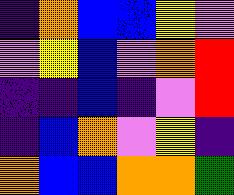[["indigo", "orange", "blue", "blue", "yellow", "violet"], ["violet", "yellow", "blue", "violet", "orange", "red"], ["indigo", "indigo", "blue", "indigo", "violet", "red"], ["indigo", "blue", "orange", "violet", "yellow", "indigo"], ["orange", "blue", "blue", "orange", "orange", "green"]]